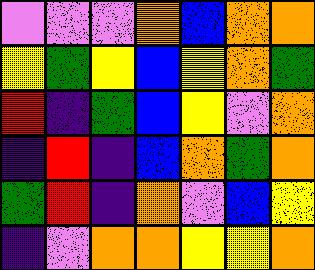[["violet", "violet", "violet", "orange", "blue", "orange", "orange"], ["yellow", "green", "yellow", "blue", "yellow", "orange", "green"], ["red", "indigo", "green", "blue", "yellow", "violet", "orange"], ["indigo", "red", "indigo", "blue", "orange", "green", "orange"], ["green", "red", "indigo", "orange", "violet", "blue", "yellow"], ["indigo", "violet", "orange", "orange", "yellow", "yellow", "orange"]]